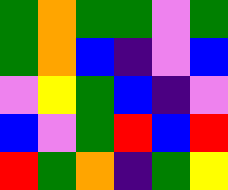[["green", "orange", "green", "green", "violet", "green"], ["green", "orange", "blue", "indigo", "violet", "blue"], ["violet", "yellow", "green", "blue", "indigo", "violet"], ["blue", "violet", "green", "red", "blue", "red"], ["red", "green", "orange", "indigo", "green", "yellow"]]